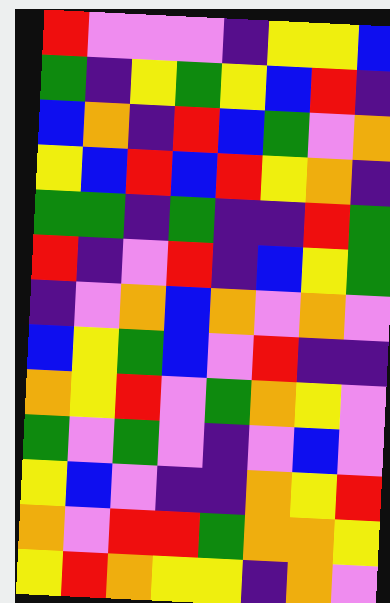[["red", "violet", "violet", "violet", "indigo", "yellow", "yellow", "blue"], ["green", "indigo", "yellow", "green", "yellow", "blue", "red", "indigo"], ["blue", "orange", "indigo", "red", "blue", "green", "violet", "orange"], ["yellow", "blue", "red", "blue", "red", "yellow", "orange", "indigo"], ["green", "green", "indigo", "green", "indigo", "indigo", "red", "green"], ["red", "indigo", "violet", "red", "indigo", "blue", "yellow", "green"], ["indigo", "violet", "orange", "blue", "orange", "violet", "orange", "violet"], ["blue", "yellow", "green", "blue", "violet", "red", "indigo", "indigo"], ["orange", "yellow", "red", "violet", "green", "orange", "yellow", "violet"], ["green", "violet", "green", "violet", "indigo", "violet", "blue", "violet"], ["yellow", "blue", "violet", "indigo", "indigo", "orange", "yellow", "red"], ["orange", "violet", "red", "red", "green", "orange", "orange", "yellow"], ["yellow", "red", "orange", "yellow", "yellow", "indigo", "orange", "violet"]]